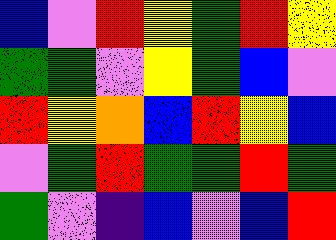[["blue", "violet", "red", "yellow", "green", "red", "yellow"], ["green", "green", "violet", "yellow", "green", "blue", "violet"], ["red", "yellow", "orange", "blue", "red", "yellow", "blue"], ["violet", "green", "red", "green", "green", "red", "green"], ["green", "violet", "indigo", "blue", "violet", "blue", "red"]]